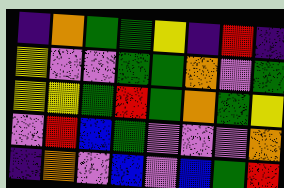[["indigo", "orange", "green", "green", "yellow", "indigo", "red", "indigo"], ["yellow", "violet", "violet", "green", "green", "orange", "violet", "green"], ["yellow", "yellow", "green", "red", "green", "orange", "green", "yellow"], ["violet", "red", "blue", "green", "violet", "violet", "violet", "orange"], ["indigo", "orange", "violet", "blue", "violet", "blue", "green", "red"]]